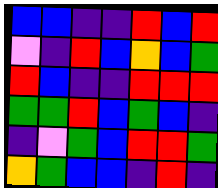[["blue", "blue", "indigo", "indigo", "red", "blue", "red"], ["violet", "indigo", "red", "blue", "orange", "blue", "green"], ["red", "blue", "indigo", "indigo", "red", "red", "red"], ["green", "green", "red", "blue", "green", "blue", "indigo"], ["indigo", "violet", "green", "blue", "red", "red", "green"], ["orange", "green", "blue", "blue", "indigo", "red", "indigo"]]